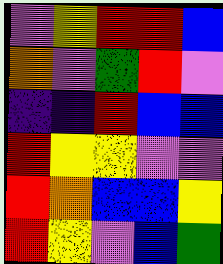[["violet", "yellow", "red", "red", "blue"], ["orange", "violet", "green", "red", "violet"], ["indigo", "indigo", "red", "blue", "blue"], ["red", "yellow", "yellow", "violet", "violet"], ["red", "orange", "blue", "blue", "yellow"], ["red", "yellow", "violet", "blue", "green"]]